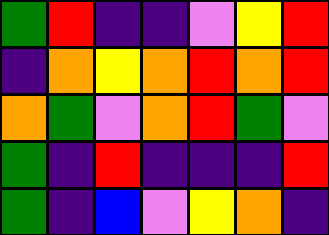[["green", "red", "indigo", "indigo", "violet", "yellow", "red"], ["indigo", "orange", "yellow", "orange", "red", "orange", "red"], ["orange", "green", "violet", "orange", "red", "green", "violet"], ["green", "indigo", "red", "indigo", "indigo", "indigo", "red"], ["green", "indigo", "blue", "violet", "yellow", "orange", "indigo"]]